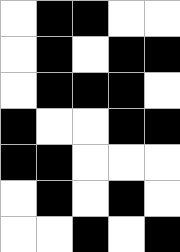[["white", "black", "black", "white", "white"], ["white", "black", "white", "black", "black"], ["white", "black", "black", "black", "white"], ["black", "white", "white", "black", "black"], ["black", "black", "white", "white", "white"], ["white", "black", "white", "black", "white"], ["white", "white", "black", "white", "black"]]